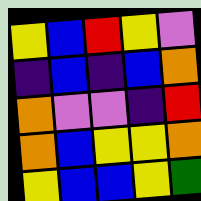[["yellow", "blue", "red", "yellow", "violet"], ["indigo", "blue", "indigo", "blue", "orange"], ["orange", "violet", "violet", "indigo", "red"], ["orange", "blue", "yellow", "yellow", "orange"], ["yellow", "blue", "blue", "yellow", "green"]]